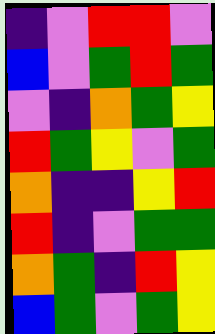[["indigo", "violet", "red", "red", "violet"], ["blue", "violet", "green", "red", "green"], ["violet", "indigo", "orange", "green", "yellow"], ["red", "green", "yellow", "violet", "green"], ["orange", "indigo", "indigo", "yellow", "red"], ["red", "indigo", "violet", "green", "green"], ["orange", "green", "indigo", "red", "yellow"], ["blue", "green", "violet", "green", "yellow"]]